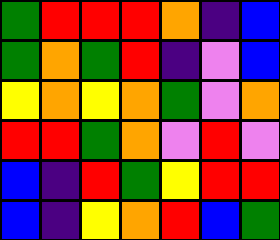[["green", "red", "red", "red", "orange", "indigo", "blue"], ["green", "orange", "green", "red", "indigo", "violet", "blue"], ["yellow", "orange", "yellow", "orange", "green", "violet", "orange"], ["red", "red", "green", "orange", "violet", "red", "violet"], ["blue", "indigo", "red", "green", "yellow", "red", "red"], ["blue", "indigo", "yellow", "orange", "red", "blue", "green"]]